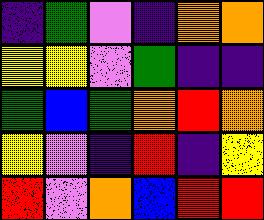[["indigo", "green", "violet", "indigo", "orange", "orange"], ["yellow", "yellow", "violet", "green", "indigo", "indigo"], ["green", "blue", "green", "orange", "red", "orange"], ["yellow", "violet", "indigo", "red", "indigo", "yellow"], ["red", "violet", "orange", "blue", "red", "red"]]